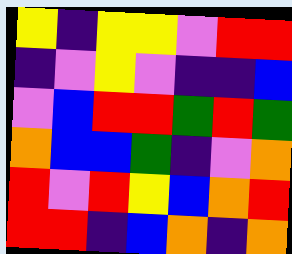[["yellow", "indigo", "yellow", "yellow", "violet", "red", "red"], ["indigo", "violet", "yellow", "violet", "indigo", "indigo", "blue"], ["violet", "blue", "red", "red", "green", "red", "green"], ["orange", "blue", "blue", "green", "indigo", "violet", "orange"], ["red", "violet", "red", "yellow", "blue", "orange", "red"], ["red", "red", "indigo", "blue", "orange", "indigo", "orange"]]